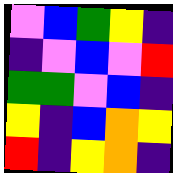[["violet", "blue", "green", "yellow", "indigo"], ["indigo", "violet", "blue", "violet", "red"], ["green", "green", "violet", "blue", "indigo"], ["yellow", "indigo", "blue", "orange", "yellow"], ["red", "indigo", "yellow", "orange", "indigo"]]